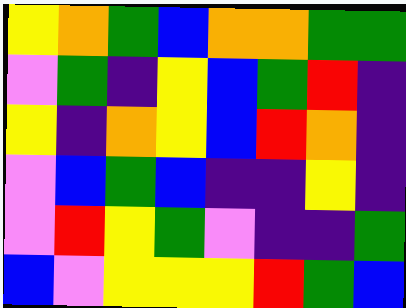[["yellow", "orange", "green", "blue", "orange", "orange", "green", "green"], ["violet", "green", "indigo", "yellow", "blue", "green", "red", "indigo"], ["yellow", "indigo", "orange", "yellow", "blue", "red", "orange", "indigo"], ["violet", "blue", "green", "blue", "indigo", "indigo", "yellow", "indigo"], ["violet", "red", "yellow", "green", "violet", "indigo", "indigo", "green"], ["blue", "violet", "yellow", "yellow", "yellow", "red", "green", "blue"]]